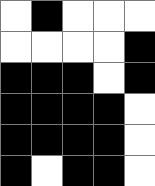[["white", "black", "white", "white", "white"], ["white", "white", "white", "white", "black"], ["black", "black", "black", "white", "black"], ["black", "black", "black", "black", "white"], ["black", "black", "black", "black", "white"], ["black", "white", "black", "black", "white"]]